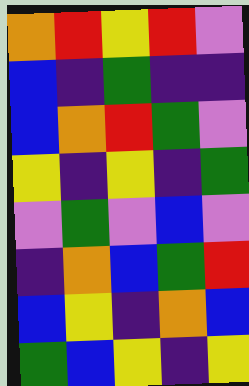[["orange", "red", "yellow", "red", "violet"], ["blue", "indigo", "green", "indigo", "indigo"], ["blue", "orange", "red", "green", "violet"], ["yellow", "indigo", "yellow", "indigo", "green"], ["violet", "green", "violet", "blue", "violet"], ["indigo", "orange", "blue", "green", "red"], ["blue", "yellow", "indigo", "orange", "blue"], ["green", "blue", "yellow", "indigo", "yellow"]]